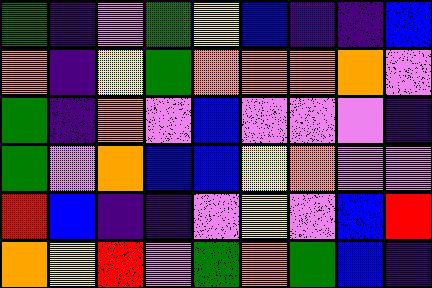[["green", "indigo", "violet", "green", "yellow", "blue", "indigo", "indigo", "blue"], ["orange", "indigo", "yellow", "green", "orange", "orange", "orange", "orange", "violet"], ["green", "indigo", "orange", "violet", "blue", "violet", "violet", "violet", "indigo"], ["green", "violet", "orange", "blue", "blue", "yellow", "orange", "violet", "violet"], ["red", "blue", "indigo", "indigo", "violet", "yellow", "violet", "blue", "red"], ["orange", "yellow", "red", "violet", "green", "orange", "green", "blue", "indigo"]]